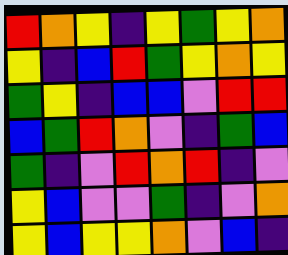[["red", "orange", "yellow", "indigo", "yellow", "green", "yellow", "orange"], ["yellow", "indigo", "blue", "red", "green", "yellow", "orange", "yellow"], ["green", "yellow", "indigo", "blue", "blue", "violet", "red", "red"], ["blue", "green", "red", "orange", "violet", "indigo", "green", "blue"], ["green", "indigo", "violet", "red", "orange", "red", "indigo", "violet"], ["yellow", "blue", "violet", "violet", "green", "indigo", "violet", "orange"], ["yellow", "blue", "yellow", "yellow", "orange", "violet", "blue", "indigo"]]